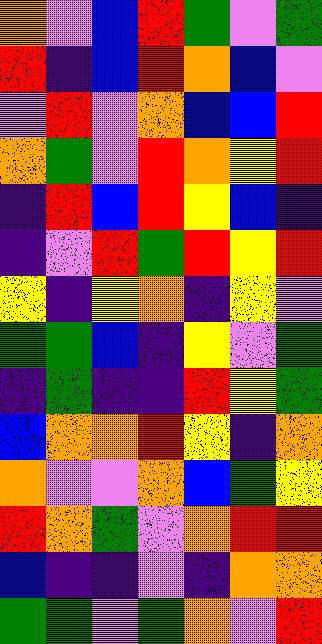[["orange", "violet", "blue", "red", "green", "violet", "green"], ["red", "indigo", "blue", "red", "orange", "blue", "violet"], ["violet", "red", "violet", "orange", "blue", "blue", "red"], ["orange", "green", "violet", "red", "orange", "yellow", "red"], ["indigo", "red", "blue", "red", "yellow", "blue", "indigo"], ["indigo", "violet", "red", "green", "red", "yellow", "red"], ["yellow", "indigo", "yellow", "orange", "indigo", "yellow", "violet"], ["green", "green", "blue", "indigo", "yellow", "violet", "green"], ["indigo", "green", "indigo", "indigo", "red", "yellow", "green"], ["blue", "orange", "orange", "red", "yellow", "indigo", "orange"], ["orange", "violet", "violet", "orange", "blue", "green", "yellow"], ["red", "orange", "green", "violet", "orange", "red", "red"], ["blue", "indigo", "indigo", "violet", "indigo", "orange", "orange"], ["green", "green", "violet", "green", "orange", "violet", "red"]]